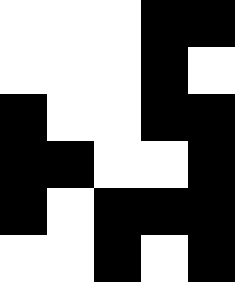[["white", "white", "white", "black", "black"], ["white", "white", "white", "black", "white"], ["black", "white", "white", "black", "black"], ["black", "black", "white", "white", "black"], ["black", "white", "black", "black", "black"], ["white", "white", "black", "white", "black"]]